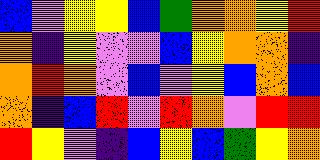[["blue", "violet", "yellow", "yellow", "blue", "green", "orange", "orange", "yellow", "red"], ["orange", "indigo", "yellow", "violet", "violet", "blue", "yellow", "orange", "orange", "indigo"], ["orange", "red", "orange", "violet", "blue", "violet", "yellow", "blue", "orange", "blue"], ["orange", "indigo", "blue", "red", "violet", "red", "orange", "violet", "red", "red"], ["red", "yellow", "violet", "indigo", "blue", "yellow", "blue", "green", "yellow", "orange"]]